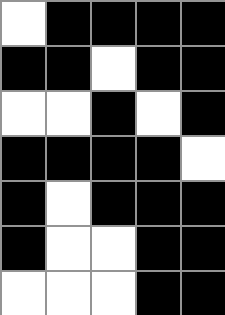[["white", "black", "black", "black", "black"], ["black", "black", "white", "black", "black"], ["white", "white", "black", "white", "black"], ["black", "black", "black", "black", "white"], ["black", "white", "black", "black", "black"], ["black", "white", "white", "black", "black"], ["white", "white", "white", "black", "black"]]